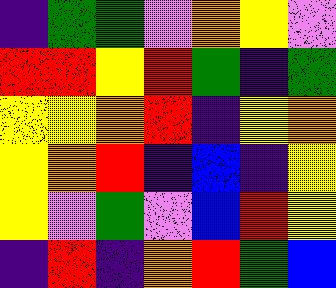[["indigo", "green", "green", "violet", "orange", "yellow", "violet"], ["red", "red", "yellow", "red", "green", "indigo", "green"], ["yellow", "yellow", "orange", "red", "indigo", "yellow", "orange"], ["yellow", "orange", "red", "indigo", "blue", "indigo", "yellow"], ["yellow", "violet", "green", "violet", "blue", "red", "yellow"], ["indigo", "red", "indigo", "orange", "red", "green", "blue"]]